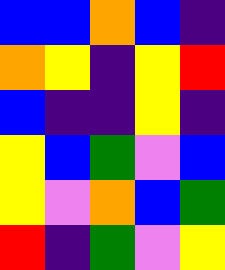[["blue", "blue", "orange", "blue", "indigo"], ["orange", "yellow", "indigo", "yellow", "red"], ["blue", "indigo", "indigo", "yellow", "indigo"], ["yellow", "blue", "green", "violet", "blue"], ["yellow", "violet", "orange", "blue", "green"], ["red", "indigo", "green", "violet", "yellow"]]